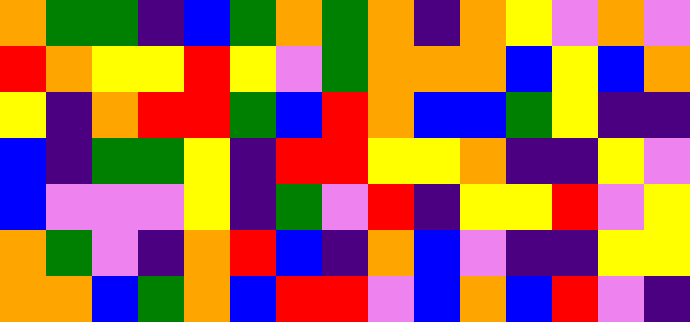[["orange", "green", "green", "indigo", "blue", "green", "orange", "green", "orange", "indigo", "orange", "yellow", "violet", "orange", "violet"], ["red", "orange", "yellow", "yellow", "red", "yellow", "violet", "green", "orange", "orange", "orange", "blue", "yellow", "blue", "orange"], ["yellow", "indigo", "orange", "red", "red", "green", "blue", "red", "orange", "blue", "blue", "green", "yellow", "indigo", "indigo"], ["blue", "indigo", "green", "green", "yellow", "indigo", "red", "red", "yellow", "yellow", "orange", "indigo", "indigo", "yellow", "violet"], ["blue", "violet", "violet", "violet", "yellow", "indigo", "green", "violet", "red", "indigo", "yellow", "yellow", "red", "violet", "yellow"], ["orange", "green", "violet", "indigo", "orange", "red", "blue", "indigo", "orange", "blue", "violet", "indigo", "indigo", "yellow", "yellow"], ["orange", "orange", "blue", "green", "orange", "blue", "red", "red", "violet", "blue", "orange", "blue", "red", "violet", "indigo"]]